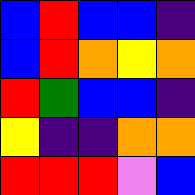[["blue", "red", "blue", "blue", "indigo"], ["blue", "red", "orange", "yellow", "orange"], ["red", "green", "blue", "blue", "indigo"], ["yellow", "indigo", "indigo", "orange", "orange"], ["red", "red", "red", "violet", "blue"]]